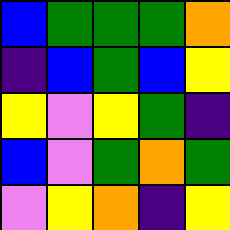[["blue", "green", "green", "green", "orange"], ["indigo", "blue", "green", "blue", "yellow"], ["yellow", "violet", "yellow", "green", "indigo"], ["blue", "violet", "green", "orange", "green"], ["violet", "yellow", "orange", "indigo", "yellow"]]